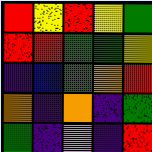[["red", "yellow", "red", "yellow", "green"], ["red", "red", "green", "green", "yellow"], ["indigo", "blue", "green", "orange", "red"], ["orange", "indigo", "orange", "indigo", "green"], ["green", "indigo", "violet", "indigo", "red"]]